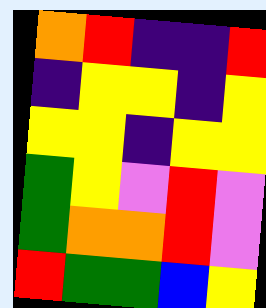[["orange", "red", "indigo", "indigo", "red"], ["indigo", "yellow", "yellow", "indigo", "yellow"], ["yellow", "yellow", "indigo", "yellow", "yellow"], ["green", "yellow", "violet", "red", "violet"], ["green", "orange", "orange", "red", "violet"], ["red", "green", "green", "blue", "yellow"]]